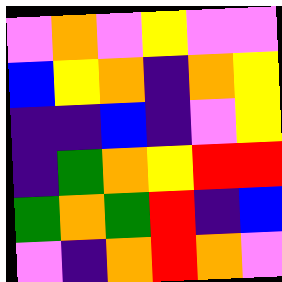[["violet", "orange", "violet", "yellow", "violet", "violet"], ["blue", "yellow", "orange", "indigo", "orange", "yellow"], ["indigo", "indigo", "blue", "indigo", "violet", "yellow"], ["indigo", "green", "orange", "yellow", "red", "red"], ["green", "orange", "green", "red", "indigo", "blue"], ["violet", "indigo", "orange", "red", "orange", "violet"]]